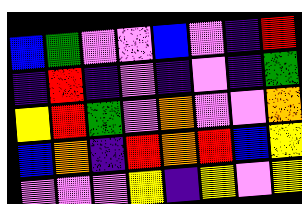[["blue", "green", "violet", "violet", "blue", "violet", "indigo", "red"], ["indigo", "red", "indigo", "violet", "indigo", "violet", "indigo", "green"], ["yellow", "red", "green", "violet", "orange", "violet", "violet", "orange"], ["blue", "orange", "indigo", "red", "orange", "red", "blue", "yellow"], ["violet", "violet", "violet", "yellow", "indigo", "yellow", "violet", "yellow"]]